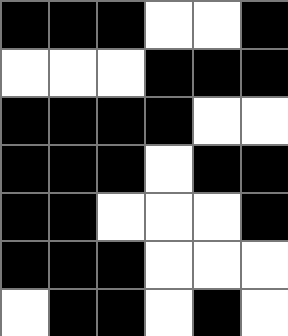[["black", "black", "black", "white", "white", "black"], ["white", "white", "white", "black", "black", "black"], ["black", "black", "black", "black", "white", "white"], ["black", "black", "black", "white", "black", "black"], ["black", "black", "white", "white", "white", "black"], ["black", "black", "black", "white", "white", "white"], ["white", "black", "black", "white", "black", "white"]]